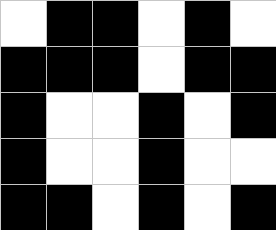[["white", "black", "black", "white", "black", "white"], ["black", "black", "black", "white", "black", "black"], ["black", "white", "white", "black", "white", "black"], ["black", "white", "white", "black", "white", "white"], ["black", "black", "white", "black", "white", "black"]]